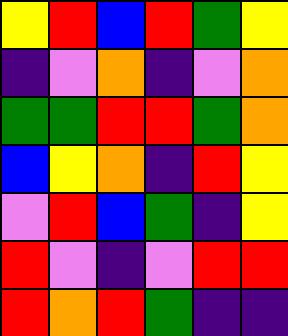[["yellow", "red", "blue", "red", "green", "yellow"], ["indigo", "violet", "orange", "indigo", "violet", "orange"], ["green", "green", "red", "red", "green", "orange"], ["blue", "yellow", "orange", "indigo", "red", "yellow"], ["violet", "red", "blue", "green", "indigo", "yellow"], ["red", "violet", "indigo", "violet", "red", "red"], ["red", "orange", "red", "green", "indigo", "indigo"]]